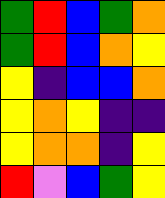[["green", "red", "blue", "green", "orange"], ["green", "red", "blue", "orange", "yellow"], ["yellow", "indigo", "blue", "blue", "orange"], ["yellow", "orange", "yellow", "indigo", "indigo"], ["yellow", "orange", "orange", "indigo", "yellow"], ["red", "violet", "blue", "green", "yellow"]]